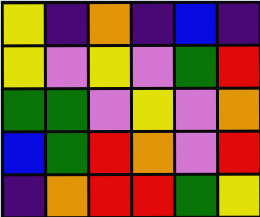[["yellow", "indigo", "orange", "indigo", "blue", "indigo"], ["yellow", "violet", "yellow", "violet", "green", "red"], ["green", "green", "violet", "yellow", "violet", "orange"], ["blue", "green", "red", "orange", "violet", "red"], ["indigo", "orange", "red", "red", "green", "yellow"]]